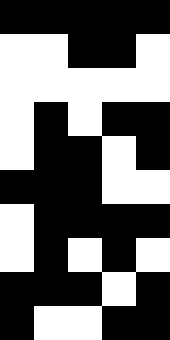[["black", "black", "black", "black", "black"], ["white", "white", "black", "black", "white"], ["white", "white", "white", "white", "white"], ["white", "black", "white", "black", "black"], ["white", "black", "black", "white", "black"], ["black", "black", "black", "white", "white"], ["white", "black", "black", "black", "black"], ["white", "black", "white", "black", "white"], ["black", "black", "black", "white", "black"], ["black", "white", "white", "black", "black"]]